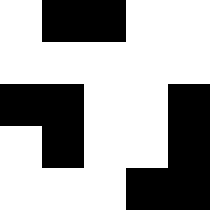[["white", "black", "black", "white", "white"], ["white", "white", "white", "white", "white"], ["black", "black", "white", "white", "black"], ["white", "black", "white", "white", "black"], ["white", "white", "white", "black", "black"]]